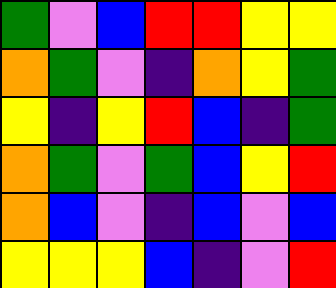[["green", "violet", "blue", "red", "red", "yellow", "yellow"], ["orange", "green", "violet", "indigo", "orange", "yellow", "green"], ["yellow", "indigo", "yellow", "red", "blue", "indigo", "green"], ["orange", "green", "violet", "green", "blue", "yellow", "red"], ["orange", "blue", "violet", "indigo", "blue", "violet", "blue"], ["yellow", "yellow", "yellow", "blue", "indigo", "violet", "red"]]